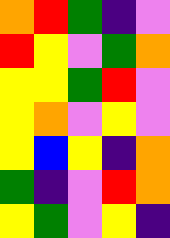[["orange", "red", "green", "indigo", "violet"], ["red", "yellow", "violet", "green", "orange"], ["yellow", "yellow", "green", "red", "violet"], ["yellow", "orange", "violet", "yellow", "violet"], ["yellow", "blue", "yellow", "indigo", "orange"], ["green", "indigo", "violet", "red", "orange"], ["yellow", "green", "violet", "yellow", "indigo"]]